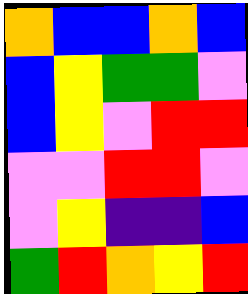[["orange", "blue", "blue", "orange", "blue"], ["blue", "yellow", "green", "green", "violet"], ["blue", "yellow", "violet", "red", "red"], ["violet", "violet", "red", "red", "violet"], ["violet", "yellow", "indigo", "indigo", "blue"], ["green", "red", "orange", "yellow", "red"]]